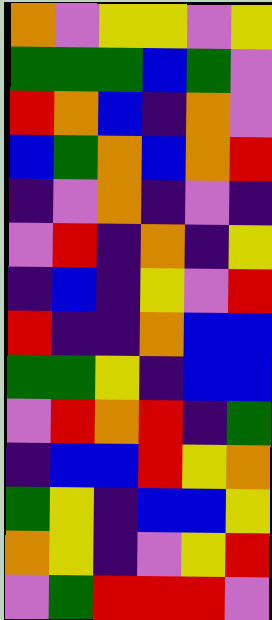[["orange", "violet", "yellow", "yellow", "violet", "yellow"], ["green", "green", "green", "blue", "green", "violet"], ["red", "orange", "blue", "indigo", "orange", "violet"], ["blue", "green", "orange", "blue", "orange", "red"], ["indigo", "violet", "orange", "indigo", "violet", "indigo"], ["violet", "red", "indigo", "orange", "indigo", "yellow"], ["indigo", "blue", "indigo", "yellow", "violet", "red"], ["red", "indigo", "indigo", "orange", "blue", "blue"], ["green", "green", "yellow", "indigo", "blue", "blue"], ["violet", "red", "orange", "red", "indigo", "green"], ["indigo", "blue", "blue", "red", "yellow", "orange"], ["green", "yellow", "indigo", "blue", "blue", "yellow"], ["orange", "yellow", "indigo", "violet", "yellow", "red"], ["violet", "green", "red", "red", "red", "violet"]]